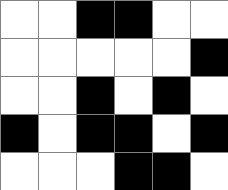[["white", "white", "black", "black", "white", "white"], ["white", "white", "white", "white", "white", "black"], ["white", "white", "black", "white", "black", "white"], ["black", "white", "black", "black", "white", "black"], ["white", "white", "white", "black", "black", "white"]]